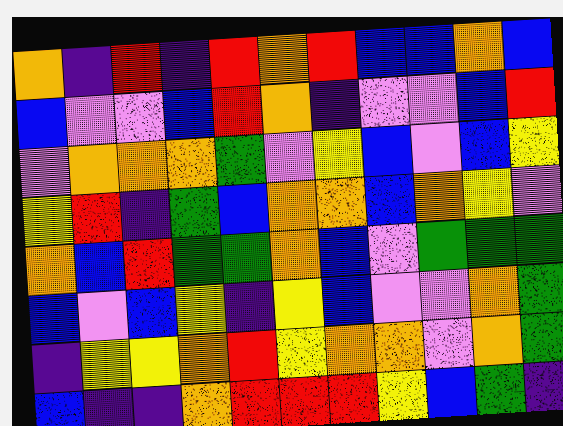[["orange", "indigo", "red", "indigo", "red", "orange", "red", "blue", "blue", "orange", "blue"], ["blue", "violet", "violet", "blue", "red", "orange", "indigo", "violet", "violet", "blue", "red"], ["violet", "orange", "orange", "orange", "green", "violet", "yellow", "blue", "violet", "blue", "yellow"], ["yellow", "red", "indigo", "green", "blue", "orange", "orange", "blue", "orange", "yellow", "violet"], ["orange", "blue", "red", "green", "green", "orange", "blue", "violet", "green", "green", "green"], ["blue", "violet", "blue", "yellow", "indigo", "yellow", "blue", "violet", "violet", "orange", "green"], ["indigo", "yellow", "yellow", "orange", "red", "yellow", "orange", "orange", "violet", "orange", "green"], ["blue", "indigo", "indigo", "orange", "red", "red", "red", "yellow", "blue", "green", "indigo"]]